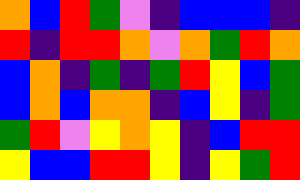[["orange", "blue", "red", "green", "violet", "indigo", "blue", "blue", "blue", "indigo"], ["red", "indigo", "red", "red", "orange", "violet", "orange", "green", "red", "orange"], ["blue", "orange", "indigo", "green", "indigo", "green", "red", "yellow", "blue", "green"], ["blue", "orange", "blue", "orange", "orange", "indigo", "blue", "yellow", "indigo", "green"], ["green", "red", "violet", "yellow", "orange", "yellow", "indigo", "blue", "red", "red"], ["yellow", "blue", "blue", "red", "red", "yellow", "indigo", "yellow", "green", "red"]]